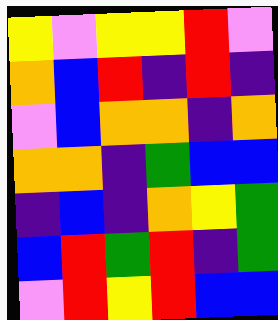[["yellow", "violet", "yellow", "yellow", "red", "violet"], ["orange", "blue", "red", "indigo", "red", "indigo"], ["violet", "blue", "orange", "orange", "indigo", "orange"], ["orange", "orange", "indigo", "green", "blue", "blue"], ["indigo", "blue", "indigo", "orange", "yellow", "green"], ["blue", "red", "green", "red", "indigo", "green"], ["violet", "red", "yellow", "red", "blue", "blue"]]